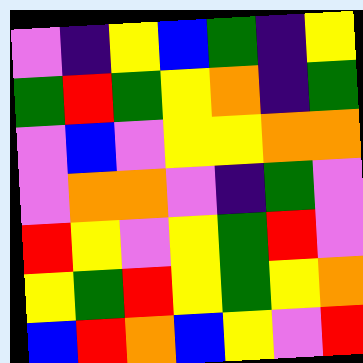[["violet", "indigo", "yellow", "blue", "green", "indigo", "yellow"], ["green", "red", "green", "yellow", "orange", "indigo", "green"], ["violet", "blue", "violet", "yellow", "yellow", "orange", "orange"], ["violet", "orange", "orange", "violet", "indigo", "green", "violet"], ["red", "yellow", "violet", "yellow", "green", "red", "violet"], ["yellow", "green", "red", "yellow", "green", "yellow", "orange"], ["blue", "red", "orange", "blue", "yellow", "violet", "red"]]